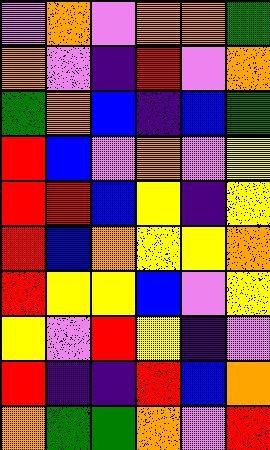[["violet", "orange", "violet", "orange", "orange", "green"], ["orange", "violet", "indigo", "red", "violet", "orange"], ["green", "orange", "blue", "indigo", "blue", "green"], ["red", "blue", "violet", "orange", "violet", "yellow"], ["red", "red", "blue", "yellow", "indigo", "yellow"], ["red", "blue", "orange", "yellow", "yellow", "orange"], ["red", "yellow", "yellow", "blue", "violet", "yellow"], ["yellow", "violet", "red", "yellow", "indigo", "violet"], ["red", "indigo", "indigo", "red", "blue", "orange"], ["orange", "green", "green", "orange", "violet", "red"]]